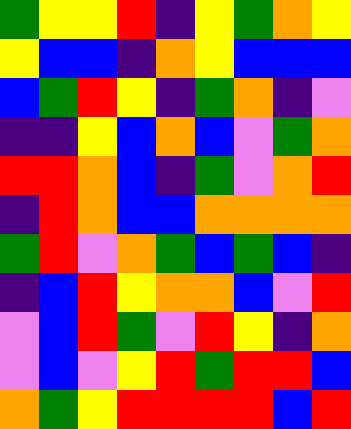[["green", "yellow", "yellow", "red", "indigo", "yellow", "green", "orange", "yellow"], ["yellow", "blue", "blue", "indigo", "orange", "yellow", "blue", "blue", "blue"], ["blue", "green", "red", "yellow", "indigo", "green", "orange", "indigo", "violet"], ["indigo", "indigo", "yellow", "blue", "orange", "blue", "violet", "green", "orange"], ["red", "red", "orange", "blue", "indigo", "green", "violet", "orange", "red"], ["indigo", "red", "orange", "blue", "blue", "orange", "orange", "orange", "orange"], ["green", "red", "violet", "orange", "green", "blue", "green", "blue", "indigo"], ["indigo", "blue", "red", "yellow", "orange", "orange", "blue", "violet", "red"], ["violet", "blue", "red", "green", "violet", "red", "yellow", "indigo", "orange"], ["violet", "blue", "violet", "yellow", "red", "green", "red", "red", "blue"], ["orange", "green", "yellow", "red", "red", "red", "red", "blue", "red"]]